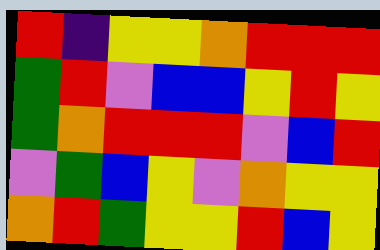[["red", "indigo", "yellow", "yellow", "orange", "red", "red", "red"], ["green", "red", "violet", "blue", "blue", "yellow", "red", "yellow"], ["green", "orange", "red", "red", "red", "violet", "blue", "red"], ["violet", "green", "blue", "yellow", "violet", "orange", "yellow", "yellow"], ["orange", "red", "green", "yellow", "yellow", "red", "blue", "yellow"]]